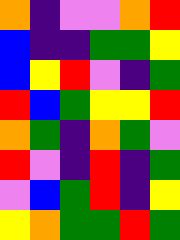[["orange", "indigo", "violet", "violet", "orange", "red"], ["blue", "indigo", "indigo", "green", "green", "yellow"], ["blue", "yellow", "red", "violet", "indigo", "green"], ["red", "blue", "green", "yellow", "yellow", "red"], ["orange", "green", "indigo", "orange", "green", "violet"], ["red", "violet", "indigo", "red", "indigo", "green"], ["violet", "blue", "green", "red", "indigo", "yellow"], ["yellow", "orange", "green", "green", "red", "green"]]